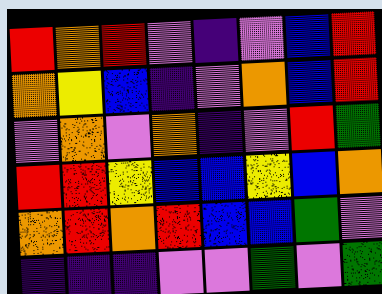[["red", "orange", "red", "violet", "indigo", "violet", "blue", "red"], ["orange", "yellow", "blue", "indigo", "violet", "orange", "blue", "red"], ["violet", "orange", "violet", "orange", "indigo", "violet", "red", "green"], ["red", "red", "yellow", "blue", "blue", "yellow", "blue", "orange"], ["orange", "red", "orange", "red", "blue", "blue", "green", "violet"], ["indigo", "indigo", "indigo", "violet", "violet", "green", "violet", "green"]]